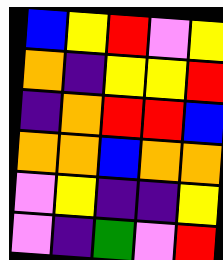[["blue", "yellow", "red", "violet", "yellow"], ["orange", "indigo", "yellow", "yellow", "red"], ["indigo", "orange", "red", "red", "blue"], ["orange", "orange", "blue", "orange", "orange"], ["violet", "yellow", "indigo", "indigo", "yellow"], ["violet", "indigo", "green", "violet", "red"]]